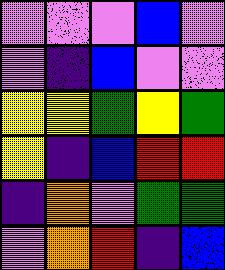[["violet", "violet", "violet", "blue", "violet"], ["violet", "indigo", "blue", "violet", "violet"], ["yellow", "yellow", "green", "yellow", "green"], ["yellow", "indigo", "blue", "red", "red"], ["indigo", "orange", "violet", "green", "green"], ["violet", "orange", "red", "indigo", "blue"]]